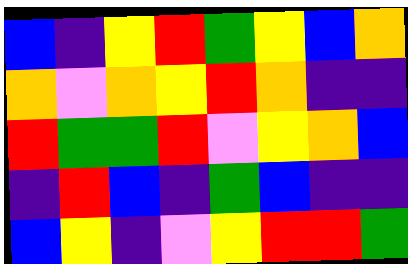[["blue", "indigo", "yellow", "red", "green", "yellow", "blue", "orange"], ["orange", "violet", "orange", "yellow", "red", "orange", "indigo", "indigo"], ["red", "green", "green", "red", "violet", "yellow", "orange", "blue"], ["indigo", "red", "blue", "indigo", "green", "blue", "indigo", "indigo"], ["blue", "yellow", "indigo", "violet", "yellow", "red", "red", "green"]]